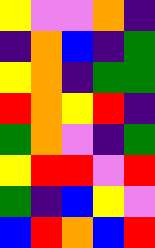[["yellow", "violet", "violet", "orange", "indigo"], ["indigo", "orange", "blue", "indigo", "green"], ["yellow", "orange", "indigo", "green", "green"], ["red", "orange", "yellow", "red", "indigo"], ["green", "orange", "violet", "indigo", "green"], ["yellow", "red", "red", "violet", "red"], ["green", "indigo", "blue", "yellow", "violet"], ["blue", "red", "orange", "blue", "red"]]